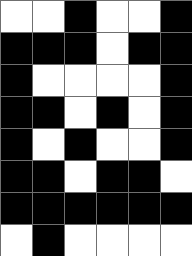[["white", "white", "black", "white", "white", "black"], ["black", "black", "black", "white", "black", "black"], ["black", "white", "white", "white", "white", "black"], ["black", "black", "white", "black", "white", "black"], ["black", "white", "black", "white", "white", "black"], ["black", "black", "white", "black", "black", "white"], ["black", "black", "black", "black", "black", "black"], ["white", "black", "white", "white", "white", "white"]]